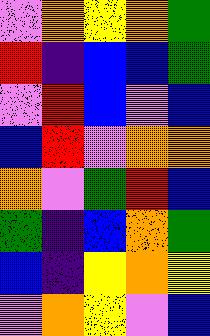[["violet", "orange", "yellow", "orange", "green"], ["red", "indigo", "blue", "blue", "green"], ["violet", "red", "blue", "violet", "blue"], ["blue", "red", "violet", "orange", "orange"], ["orange", "violet", "green", "red", "blue"], ["green", "indigo", "blue", "orange", "green"], ["blue", "indigo", "yellow", "orange", "yellow"], ["violet", "orange", "yellow", "violet", "blue"]]